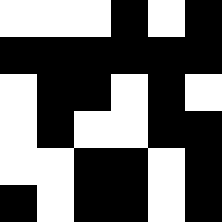[["white", "white", "white", "black", "white", "black"], ["black", "black", "black", "black", "black", "black"], ["white", "black", "black", "white", "black", "white"], ["white", "black", "white", "white", "black", "black"], ["white", "white", "black", "black", "white", "black"], ["black", "white", "black", "black", "white", "black"]]